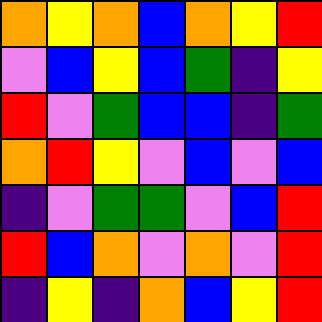[["orange", "yellow", "orange", "blue", "orange", "yellow", "red"], ["violet", "blue", "yellow", "blue", "green", "indigo", "yellow"], ["red", "violet", "green", "blue", "blue", "indigo", "green"], ["orange", "red", "yellow", "violet", "blue", "violet", "blue"], ["indigo", "violet", "green", "green", "violet", "blue", "red"], ["red", "blue", "orange", "violet", "orange", "violet", "red"], ["indigo", "yellow", "indigo", "orange", "blue", "yellow", "red"]]